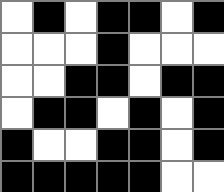[["white", "black", "white", "black", "black", "white", "black"], ["white", "white", "white", "black", "white", "white", "white"], ["white", "white", "black", "black", "white", "black", "black"], ["white", "black", "black", "white", "black", "white", "black"], ["black", "white", "white", "black", "black", "white", "black"], ["black", "black", "black", "black", "black", "white", "white"]]